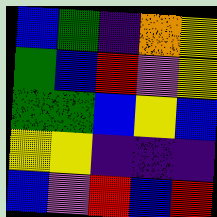[["blue", "green", "indigo", "orange", "yellow"], ["green", "blue", "red", "violet", "yellow"], ["green", "green", "blue", "yellow", "blue"], ["yellow", "yellow", "indigo", "indigo", "indigo"], ["blue", "violet", "red", "blue", "red"]]